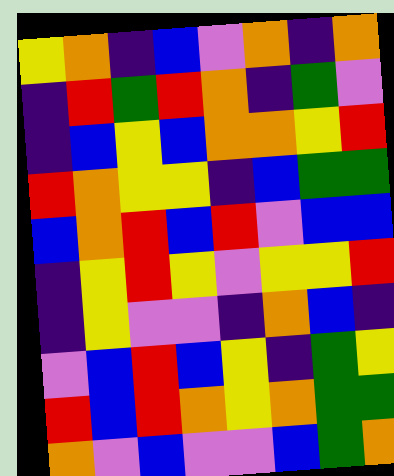[["yellow", "orange", "indigo", "blue", "violet", "orange", "indigo", "orange"], ["indigo", "red", "green", "red", "orange", "indigo", "green", "violet"], ["indigo", "blue", "yellow", "blue", "orange", "orange", "yellow", "red"], ["red", "orange", "yellow", "yellow", "indigo", "blue", "green", "green"], ["blue", "orange", "red", "blue", "red", "violet", "blue", "blue"], ["indigo", "yellow", "red", "yellow", "violet", "yellow", "yellow", "red"], ["indigo", "yellow", "violet", "violet", "indigo", "orange", "blue", "indigo"], ["violet", "blue", "red", "blue", "yellow", "indigo", "green", "yellow"], ["red", "blue", "red", "orange", "yellow", "orange", "green", "green"], ["orange", "violet", "blue", "violet", "violet", "blue", "green", "orange"]]